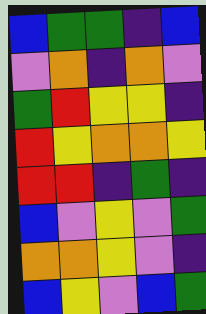[["blue", "green", "green", "indigo", "blue"], ["violet", "orange", "indigo", "orange", "violet"], ["green", "red", "yellow", "yellow", "indigo"], ["red", "yellow", "orange", "orange", "yellow"], ["red", "red", "indigo", "green", "indigo"], ["blue", "violet", "yellow", "violet", "green"], ["orange", "orange", "yellow", "violet", "indigo"], ["blue", "yellow", "violet", "blue", "green"]]